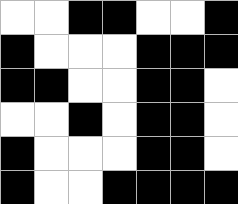[["white", "white", "black", "black", "white", "white", "black"], ["black", "white", "white", "white", "black", "black", "black"], ["black", "black", "white", "white", "black", "black", "white"], ["white", "white", "black", "white", "black", "black", "white"], ["black", "white", "white", "white", "black", "black", "white"], ["black", "white", "white", "black", "black", "black", "black"]]